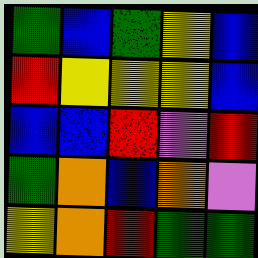[["green", "blue", "green", "yellow", "blue"], ["red", "yellow", "yellow", "yellow", "blue"], ["blue", "blue", "red", "violet", "red"], ["green", "orange", "blue", "orange", "violet"], ["yellow", "orange", "red", "green", "green"]]